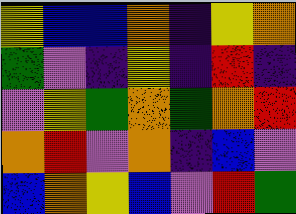[["yellow", "blue", "blue", "orange", "indigo", "yellow", "orange"], ["green", "violet", "indigo", "yellow", "indigo", "red", "indigo"], ["violet", "yellow", "green", "orange", "green", "orange", "red"], ["orange", "red", "violet", "orange", "indigo", "blue", "violet"], ["blue", "orange", "yellow", "blue", "violet", "red", "green"]]